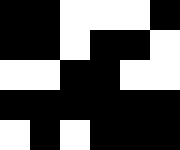[["black", "black", "white", "white", "white", "black"], ["black", "black", "white", "black", "black", "white"], ["white", "white", "black", "black", "white", "white"], ["black", "black", "black", "black", "black", "black"], ["white", "black", "white", "black", "black", "black"]]